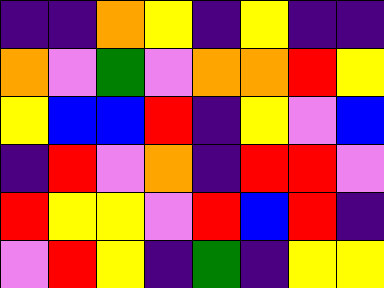[["indigo", "indigo", "orange", "yellow", "indigo", "yellow", "indigo", "indigo"], ["orange", "violet", "green", "violet", "orange", "orange", "red", "yellow"], ["yellow", "blue", "blue", "red", "indigo", "yellow", "violet", "blue"], ["indigo", "red", "violet", "orange", "indigo", "red", "red", "violet"], ["red", "yellow", "yellow", "violet", "red", "blue", "red", "indigo"], ["violet", "red", "yellow", "indigo", "green", "indigo", "yellow", "yellow"]]